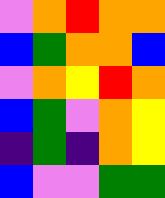[["violet", "orange", "red", "orange", "orange"], ["blue", "green", "orange", "orange", "blue"], ["violet", "orange", "yellow", "red", "orange"], ["blue", "green", "violet", "orange", "yellow"], ["indigo", "green", "indigo", "orange", "yellow"], ["blue", "violet", "violet", "green", "green"]]